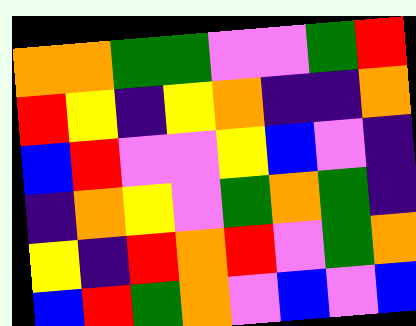[["orange", "orange", "green", "green", "violet", "violet", "green", "red"], ["red", "yellow", "indigo", "yellow", "orange", "indigo", "indigo", "orange"], ["blue", "red", "violet", "violet", "yellow", "blue", "violet", "indigo"], ["indigo", "orange", "yellow", "violet", "green", "orange", "green", "indigo"], ["yellow", "indigo", "red", "orange", "red", "violet", "green", "orange"], ["blue", "red", "green", "orange", "violet", "blue", "violet", "blue"]]